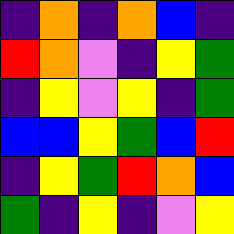[["indigo", "orange", "indigo", "orange", "blue", "indigo"], ["red", "orange", "violet", "indigo", "yellow", "green"], ["indigo", "yellow", "violet", "yellow", "indigo", "green"], ["blue", "blue", "yellow", "green", "blue", "red"], ["indigo", "yellow", "green", "red", "orange", "blue"], ["green", "indigo", "yellow", "indigo", "violet", "yellow"]]